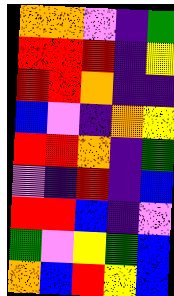[["orange", "orange", "violet", "indigo", "green"], ["red", "red", "red", "indigo", "yellow"], ["red", "red", "orange", "indigo", "indigo"], ["blue", "violet", "indigo", "orange", "yellow"], ["red", "red", "orange", "indigo", "green"], ["violet", "indigo", "red", "indigo", "blue"], ["red", "red", "blue", "indigo", "violet"], ["green", "violet", "yellow", "green", "blue"], ["orange", "blue", "red", "yellow", "blue"]]